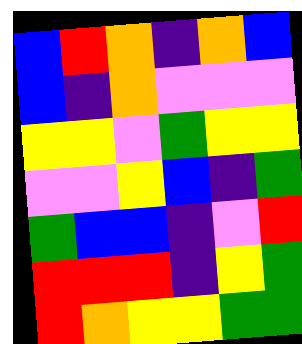[["blue", "red", "orange", "indigo", "orange", "blue"], ["blue", "indigo", "orange", "violet", "violet", "violet"], ["yellow", "yellow", "violet", "green", "yellow", "yellow"], ["violet", "violet", "yellow", "blue", "indigo", "green"], ["green", "blue", "blue", "indigo", "violet", "red"], ["red", "red", "red", "indigo", "yellow", "green"], ["red", "orange", "yellow", "yellow", "green", "green"]]